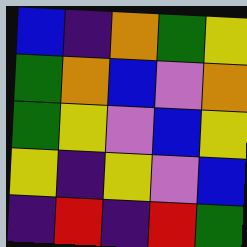[["blue", "indigo", "orange", "green", "yellow"], ["green", "orange", "blue", "violet", "orange"], ["green", "yellow", "violet", "blue", "yellow"], ["yellow", "indigo", "yellow", "violet", "blue"], ["indigo", "red", "indigo", "red", "green"]]